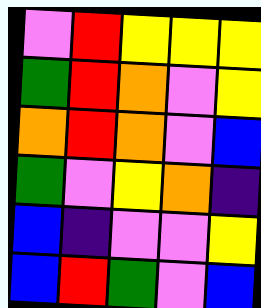[["violet", "red", "yellow", "yellow", "yellow"], ["green", "red", "orange", "violet", "yellow"], ["orange", "red", "orange", "violet", "blue"], ["green", "violet", "yellow", "orange", "indigo"], ["blue", "indigo", "violet", "violet", "yellow"], ["blue", "red", "green", "violet", "blue"]]